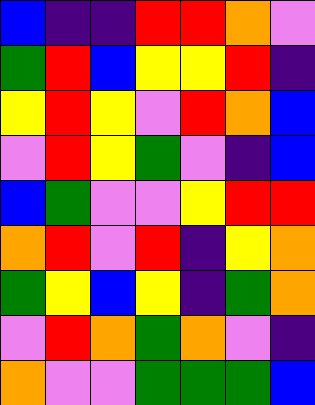[["blue", "indigo", "indigo", "red", "red", "orange", "violet"], ["green", "red", "blue", "yellow", "yellow", "red", "indigo"], ["yellow", "red", "yellow", "violet", "red", "orange", "blue"], ["violet", "red", "yellow", "green", "violet", "indigo", "blue"], ["blue", "green", "violet", "violet", "yellow", "red", "red"], ["orange", "red", "violet", "red", "indigo", "yellow", "orange"], ["green", "yellow", "blue", "yellow", "indigo", "green", "orange"], ["violet", "red", "orange", "green", "orange", "violet", "indigo"], ["orange", "violet", "violet", "green", "green", "green", "blue"]]